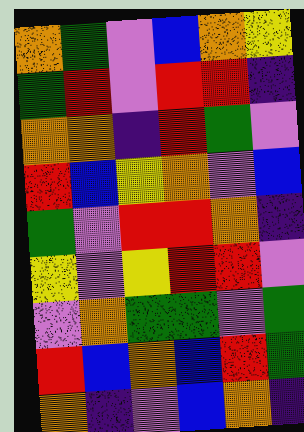[["orange", "green", "violet", "blue", "orange", "yellow"], ["green", "red", "violet", "red", "red", "indigo"], ["orange", "orange", "indigo", "red", "green", "violet"], ["red", "blue", "yellow", "orange", "violet", "blue"], ["green", "violet", "red", "red", "orange", "indigo"], ["yellow", "violet", "yellow", "red", "red", "violet"], ["violet", "orange", "green", "green", "violet", "green"], ["red", "blue", "orange", "blue", "red", "green"], ["orange", "indigo", "violet", "blue", "orange", "indigo"]]